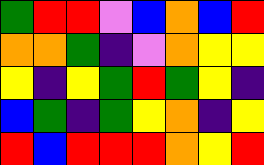[["green", "red", "red", "violet", "blue", "orange", "blue", "red"], ["orange", "orange", "green", "indigo", "violet", "orange", "yellow", "yellow"], ["yellow", "indigo", "yellow", "green", "red", "green", "yellow", "indigo"], ["blue", "green", "indigo", "green", "yellow", "orange", "indigo", "yellow"], ["red", "blue", "red", "red", "red", "orange", "yellow", "red"]]